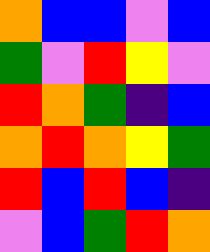[["orange", "blue", "blue", "violet", "blue"], ["green", "violet", "red", "yellow", "violet"], ["red", "orange", "green", "indigo", "blue"], ["orange", "red", "orange", "yellow", "green"], ["red", "blue", "red", "blue", "indigo"], ["violet", "blue", "green", "red", "orange"]]